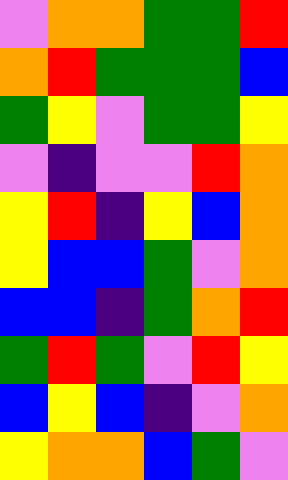[["violet", "orange", "orange", "green", "green", "red"], ["orange", "red", "green", "green", "green", "blue"], ["green", "yellow", "violet", "green", "green", "yellow"], ["violet", "indigo", "violet", "violet", "red", "orange"], ["yellow", "red", "indigo", "yellow", "blue", "orange"], ["yellow", "blue", "blue", "green", "violet", "orange"], ["blue", "blue", "indigo", "green", "orange", "red"], ["green", "red", "green", "violet", "red", "yellow"], ["blue", "yellow", "blue", "indigo", "violet", "orange"], ["yellow", "orange", "orange", "blue", "green", "violet"]]